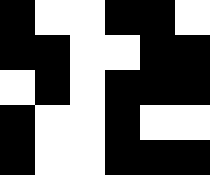[["black", "white", "white", "black", "black", "white"], ["black", "black", "white", "white", "black", "black"], ["white", "black", "white", "black", "black", "black"], ["black", "white", "white", "black", "white", "white"], ["black", "white", "white", "black", "black", "black"]]